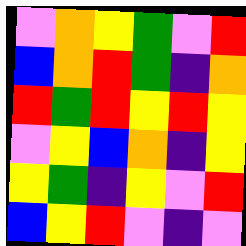[["violet", "orange", "yellow", "green", "violet", "red"], ["blue", "orange", "red", "green", "indigo", "orange"], ["red", "green", "red", "yellow", "red", "yellow"], ["violet", "yellow", "blue", "orange", "indigo", "yellow"], ["yellow", "green", "indigo", "yellow", "violet", "red"], ["blue", "yellow", "red", "violet", "indigo", "violet"]]